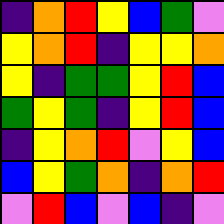[["indigo", "orange", "red", "yellow", "blue", "green", "violet"], ["yellow", "orange", "red", "indigo", "yellow", "yellow", "orange"], ["yellow", "indigo", "green", "green", "yellow", "red", "blue"], ["green", "yellow", "green", "indigo", "yellow", "red", "blue"], ["indigo", "yellow", "orange", "red", "violet", "yellow", "blue"], ["blue", "yellow", "green", "orange", "indigo", "orange", "red"], ["violet", "red", "blue", "violet", "blue", "indigo", "violet"]]